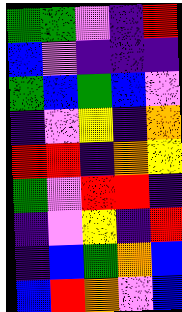[["green", "green", "violet", "indigo", "red"], ["blue", "violet", "indigo", "indigo", "indigo"], ["green", "blue", "green", "blue", "violet"], ["indigo", "violet", "yellow", "indigo", "orange"], ["red", "red", "indigo", "orange", "yellow"], ["green", "violet", "red", "red", "indigo"], ["indigo", "violet", "yellow", "indigo", "red"], ["indigo", "blue", "green", "orange", "blue"], ["blue", "red", "orange", "violet", "blue"]]